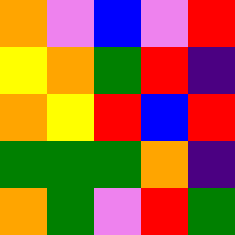[["orange", "violet", "blue", "violet", "red"], ["yellow", "orange", "green", "red", "indigo"], ["orange", "yellow", "red", "blue", "red"], ["green", "green", "green", "orange", "indigo"], ["orange", "green", "violet", "red", "green"]]